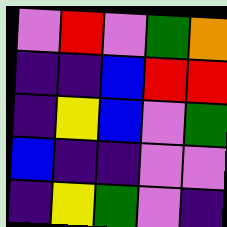[["violet", "red", "violet", "green", "orange"], ["indigo", "indigo", "blue", "red", "red"], ["indigo", "yellow", "blue", "violet", "green"], ["blue", "indigo", "indigo", "violet", "violet"], ["indigo", "yellow", "green", "violet", "indigo"]]